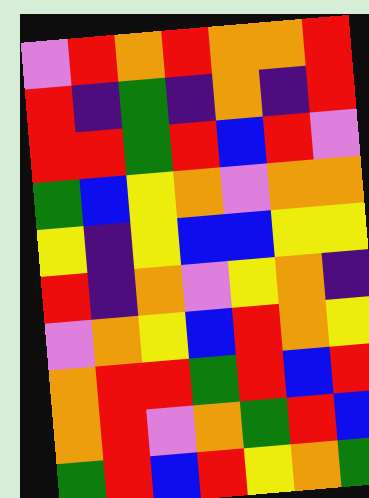[["violet", "red", "orange", "red", "orange", "orange", "red"], ["red", "indigo", "green", "indigo", "orange", "indigo", "red"], ["red", "red", "green", "red", "blue", "red", "violet"], ["green", "blue", "yellow", "orange", "violet", "orange", "orange"], ["yellow", "indigo", "yellow", "blue", "blue", "yellow", "yellow"], ["red", "indigo", "orange", "violet", "yellow", "orange", "indigo"], ["violet", "orange", "yellow", "blue", "red", "orange", "yellow"], ["orange", "red", "red", "green", "red", "blue", "red"], ["orange", "red", "violet", "orange", "green", "red", "blue"], ["green", "red", "blue", "red", "yellow", "orange", "green"]]